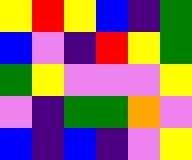[["yellow", "red", "yellow", "blue", "indigo", "green"], ["blue", "violet", "indigo", "red", "yellow", "green"], ["green", "yellow", "violet", "violet", "violet", "yellow"], ["violet", "indigo", "green", "green", "orange", "violet"], ["blue", "indigo", "blue", "indigo", "violet", "yellow"]]